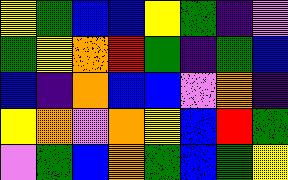[["yellow", "green", "blue", "blue", "yellow", "green", "indigo", "violet"], ["green", "yellow", "orange", "red", "green", "indigo", "green", "blue"], ["blue", "indigo", "orange", "blue", "blue", "violet", "orange", "indigo"], ["yellow", "orange", "violet", "orange", "yellow", "blue", "red", "green"], ["violet", "green", "blue", "orange", "green", "blue", "green", "yellow"]]